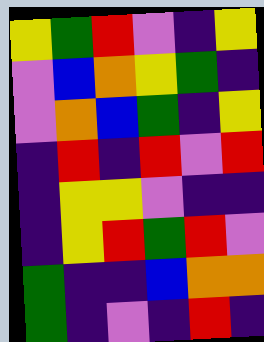[["yellow", "green", "red", "violet", "indigo", "yellow"], ["violet", "blue", "orange", "yellow", "green", "indigo"], ["violet", "orange", "blue", "green", "indigo", "yellow"], ["indigo", "red", "indigo", "red", "violet", "red"], ["indigo", "yellow", "yellow", "violet", "indigo", "indigo"], ["indigo", "yellow", "red", "green", "red", "violet"], ["green", "indigo", "indigo", "blue", "orange", "orange"], ["green", "indigo", "violet", "indigo", "red", "indigo"]]